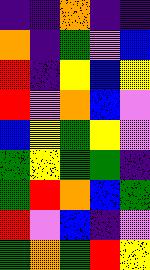[["indigo", "indigo", "orange", "indigo", "indigo"], ["orange", "indigo", "green", "violet", "blue"], ["red", "indigo", "yellow", "blue", "yellow"], ["red", "violet", "orange", "blue", "violet"], ["blue", "yellow", "green", "yellow", "violet"], ["green", "yellow", "green", "green", "indigo"], ["green", "red", "orange", "blue", "green"], ["red", "violet", "blue", "indigo", "violet"], ["green", "orange", "green", "red", "yellow"]]